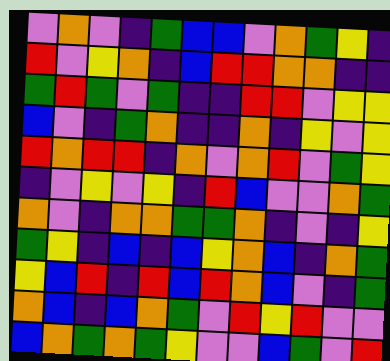[["violet", "orange", "violet", "indigo", "green", "blue", "blue", "violet", "orange", "green", "yellow", "indigo"], ["red", "violet", "yellow", "orange", "indigo", "blue", "red", "red", "orange", "orange", "indigo", "indigo"], ["green", "red", "green", "violet", "green", "indigo", "indigo", "red", "red", "violet", "yellow", "yellow"], ["blue", "violet", "indigo", "green", "orange", "indigo", "indigo", "orange", "indigo", "yellow", "violet", "yellow"], ["red", "orange", "red", "red", "indigo", "orange", "violet", "orange", "red", "violet", "green", "yellow"], ["indigo", "violet", "yellow", "violet", "yellow", "indigo", "red", "blue", "violet", "violet", "orange", "green"], ["orange", "violet", "indigo", "orange", "orange", "green", "green", "orange", "indigo", "violet", "indigo", "yellow"], ["green", "yellow", "indigo", "blue", "indigo", "blue", "yellow", "orange", "blue", "indigo", "orange", "green"], ["yellow", "blue", "red", "indigo", "red", "blue", "red", "orange", "blue", "violet", "indigo", "green"], ["orange", "blue", "indigo", "blue", "orange", "green", "violet", "red", "yellow", "red", "violet", "violet"], ["blue", "orange", "green", "orange", "green", "yellow", "violet", "violet", "blue", "green", "violet", "red"]]